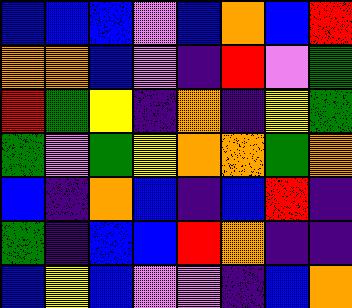[["blue", "blue", "blue", "violet", "blue", "orange", "blue", "red"], ["orange", "orange", "blue", "violet", "indigo", "red", "violet", "green"], ["red", "green", "yellow", "indigo", "orange", "indigo", "yellow", "green"], ["green", "violet", "green", "yellow", "orange", "orange", "green", "orange"], ["blue", "indigo", "orange", "blue", "indigo", "blue", "red", "indigo"], ["green", "indigo", "blue", "blue", "red", "orange", "indigo", "indigo"], ["blue", "yellow", "blue", "violet", "violet", "indigo", "blue", "orange"]]